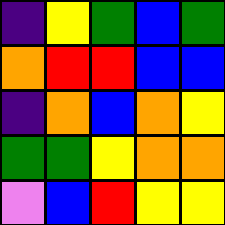[["indigo", "yellow", "green", "blue", "green"], ["orange", "red", "red", "blue", "blue"], ["indigo", "orange", "blue", "orange", "yellow"], ["green", "green", "yellow", "orange", "orange"], ["violet", "blue", "red", "yellow", "yellow"]]